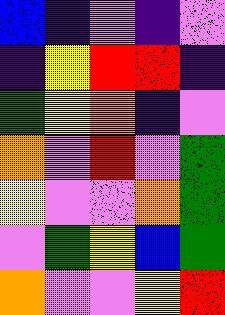[["blue", "indigo", "violet", "indigo", "violet"], ["indigo", "yellow", "red", "red", "indigo"], ["green", "yellow", "orange", "indigo", "violet"], ["orange", "violet", "red", "violet", "green"], ["yellow", "violet", "violet", "orange", "green"], ["violet", "green", "yellow", "blue", "green"], ["orange", "violet", "violet", "yellow", "red"]]